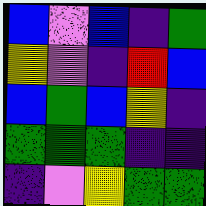[["blue", "violet", "blue", "indigo", "green"], ["yellow", "violet", "indigo", "red", "blue"], ["blue", "green", "blue", "yellow", "indigo"], ["green", "green", "green", "indigo", "indigo"], ["indigo", "violet", "yellow", "green", "green"]]